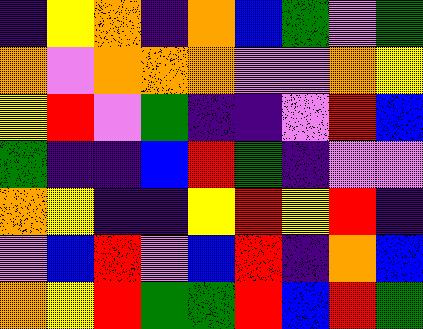[["indigo", "yellow", "orange", "indigo", "orange", "blue", "green", "violet", "green"], ["orange", "violet", "orange", "orange", "orange", "violet", "violet", "orange", "yellow"], ["yellow", "red", "violet", "green", "indigo", "indigo", "violet", "red", "blue"], ["green", "indigo", "indigo", "blue", "red", "green", "indigo", "violet", "violet"], ["orange", "yellow", "indigo", "indigo", "yellow", "red", "yellow", "red", "indigo"], ["violet", "blue", "red", "violet", "blue", "red", "indigo", "orange", "blue"], ["orange", "yellow", "red", "green", "green", "red", "blue", "red", "green"]]